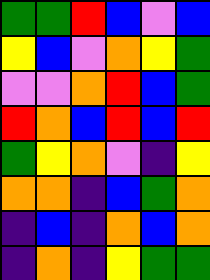[["green", "green", "red", "blue", "violet", "blue"], ["yellow", "blue", "violet", "orange", "yellow", "green"], ["violet", "violet", "orange", "red", "blue", "green"], ["red", "orange", "blue", "red", "blue", "red"], ["green", "yellow", "orange", "violet", "indigo", "yellow"], ["orange", "orange", "indigo", "blue", "green", "orange"], ["indigo", "blue", "indigo", "orange", "blue", "orange"], ["indigo", "orange", "indigo", "yellow", "green", "green"]]